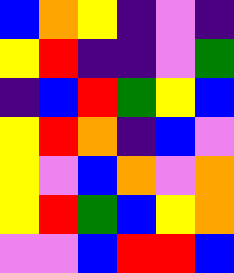[["blue", "orange", "yellow", "indigo", "violet", "indigo"], ["yellow", "red", "indigo", "indigo", "violet", "green"], ["indigo", "blue", "red", "green", "yellow", "blue"], ["yellow", "red", "orange", "indigo", "blue", "violet"], ["yellow", "violet", "blue", "orange", "violet", "orange"], ["yellow", "red", "green", "blue", "yellow", "orange"], ["violet", "violet", "blue", "red", "red", "blue"]]